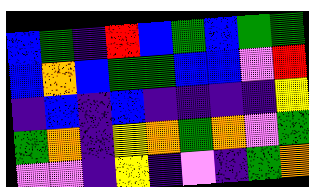[["blue", "green", "indigo", "red", "blue", "green", "blue", "green", "green"], ["blue", "orange", "blue", "green", "green", "blue", "blue", "violet", "red"], ["indigo", "blue", "indigo", "blue", "indigo", "indigo", "indigo", "indigo", "yellow"], ["green", "orange", "indigo", "yellow", "orange", "green", "orange", "violet", "green"], ["violet", "violet", "indigo", "yellow", "indigo", "violet", "indigo", "green", "orange"]]